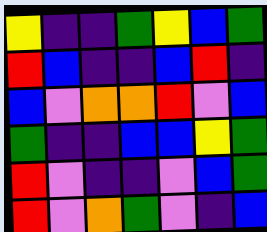[["yellow", "indigo", "indigo", "green", "yellow", "blue", "green"], ["red", "blue", "indigo", "indigo", "blue", "red", "indigo"], ["blue", "violet", "orange", "orange", "red", "violet", "blue"], ["green", "indigo", "indigo", "blue", "blue", "yellow", "green"], ["red", "violet", "indigo", "indigo", "violet", "blue", "green"], ["red", "violet", "orange", "green", "violet", "indigo", "blue"]]